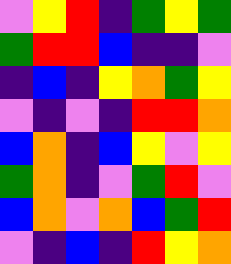[["violet", "yellow", "red", "indigo", "green", "yellow", "green"], ["green", "red", "red", "blue", "indigo", "indigo", "violet"], ["indigo", "blue", "indigo", "yellow", "orange", "green", "yellow"], ["violet", "indigo", "violet", "indigo", "red", "red", "orange"], ["blue", "orange", "indigo", "blue", "yellow", "violet", "yellow"], ["green", "orange", "indigo", "violet", "green", "red", "violet"], ["blue", "orange", "violet", "orange", "blue", "green", "red"], ["violet", "indigo", "blue", "indigo", "red", "yellow", "orange"]]